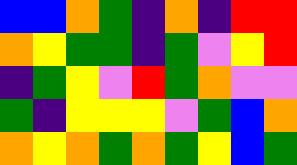[["blue", "blue", "orange", "green", "indigo", "orange", "indigo", "red", "red"], ["orange", "yellow", "green", "green", "indigo", "green", "violet", "yellow", "red"], ["indigo", "green", "yellow", "violet", "red", "green", "orange", "violet", "violet"], ["green", "indigo", "yellow", "yellow", "yellow", "violet", "green", "blue", "orange"], ["orange", "yellow", "orange", "green", "orange", "green", "yellow", "blue", "green"]]